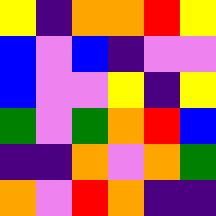[["yellow", "indigo", "orange", "orange", "red", "yellow"], ["blue", "violet", "blue", "indigo", "violet", "violet"], ["blue", "violet", "violet", "yellow", "indigo", "yellow"], ["green", "violet", "green", "orange", "red", "blue"], ["indigo", "indigo", "orange", "violet", "orange", "green"], ["orange", "violet", "red", "orange", "indigo", "indigo"]]